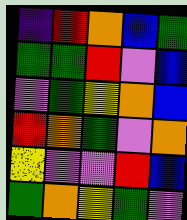[["indigo", "red", "orange", "blue", "green"], ["green", "green", "red", "violet", "blue"], ["violet", "green", "yellow", "orange", "blue"], ["red", "orange", "green", "violet", "orange"], ["yellow", "violet", "violet", "red", "blue"], ["green", "orange", "yellow", "green", "violet"]]